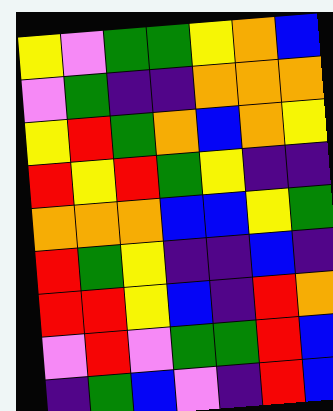[["yellow", "violet", "green", "green", "yellow", "orange", "blue"], ["violet", "green", "indigo", "indigo", "orange", "orange", "orange"], ["yellow", "red", "green", "orange", "blue", "orange", "yellow"], ["red", "yellow", "red", "green", "yellow", "indigo", "indigo"], ["orange", "orange", "orange", "blue", "blue", "yellow", "green"], ["red", "green", "yellow", "indigo", "indigo", "blue", "indigo"], ["red", "red", "yellow", "blue", "indigo", "red", "orange"], ["violet", "red", "violet", "green", "green", "red", "blue"], ["indigo", "green", "blue", "violet", "indigo", "red", "blue"]]